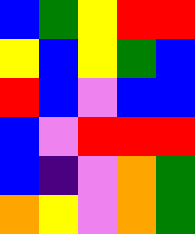[["blue", "green", "yellow", "red", "red"], ["yellow", "blue", "yellow", "green", "blue"], ["red", "blue", "violet", "blue", "blue"], ["blue", "violet", "red", "red", "red"], ["blue", "indigo", "violet", "orange", "green"], ["orange", "yellow", "violet", "orange", "green"]]